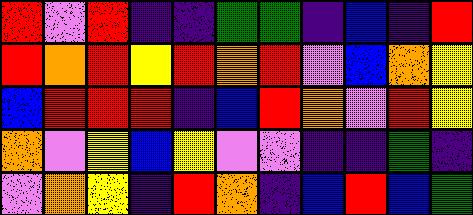[["red", "violet", "red", "indigo", "indigo", "green", "green", "indigo", "blue", "indigo", "red"], ["red", "orange", "red", "yellow", "red", "orange", "red", "violet", "blue", "orange", "yellow"], ["blue", "red", "red", "red", "indigo", "blue", "red", "orange", "violet", "red", "yellow"], ["orange", "violet", "yellow", "blue", "yellow", "violet", "violet", "indigo", "indigo", "green", "indigo"], ["violet", "orange", "yellow", "indigo", "red", "orange", "indigo", "blue", "red", "blue", "green"]]